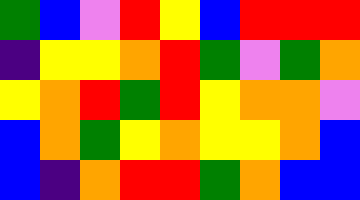[["green", "blue", "violet", "red", "yellow", "blue", "red", "red", "red"], ["indigo", "yellow", "yellow", "orange", "red", "green", "violet", "green", "orange"], ["yellow", "orange", "red", "green", "red", "yellow", "orange", "orange", "violet"], ["blue", "orange", "green", "yellow", "orange", "yellow", "yellow", "orange", "blue"], ["blue", "indigo", "orange", "red", "red", "green", "orange", "blue", "blue"]]